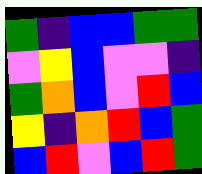[["green", "indigo", "blue", "blue", "green", "green"], ["violet", "yellow", "blue", "violet", "violet", "indigo"], ["green", "orange", "blue", "violet", "red", "blue"], ["yellow", "indigo", "orange", "red", "blue", "green"], ["blue", "red", "violet", "blue", "red", "green"]]